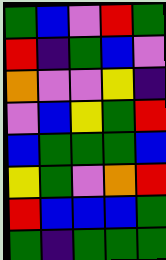[["green", "blue", "violet", "red", "green"], ["red", "indigo", "green", "blue", "violet"], ["orange", "violet", "violet", "yellow", "indigo"], ["violet", "blue", "yellow", "green", "red"], ["blue", "green", "green", "green", "blue"], ["yellow", "green", "violet", "orange", "red"], ["red", "blue", "blue", "blue", "green"], ["green", "indigo", "green", "green", "green"]]